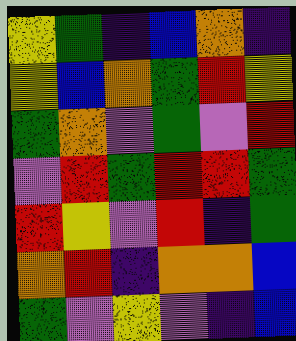[["yellow", "green", "indigo", "blue", "orange", "indigo"], ["yellow", "blue", "orange", "green", "red", "yellow"], ["green", "orange", "violet", "green", "violet", "red"], ["violet", "red", "green", "red", "red", "green"], ["red", "yellow", "violet", "red", "indigo", "green"], ["orange", "red", "indigo", "orange", "orange", "blue"], ["green", "violet", "yellow", "violet", "indigo", "blue"]]